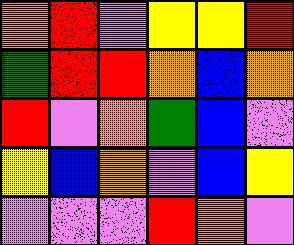[["orange", "red", "violet", "yellow", "yellow", "red"], ["green", "red", "red", "orange", "blue", "orange"], ["red", "violet", "orange", "green", "blue", "violet"], ["yellow", "blue", "orange", "violet", "blue", "yellow"], ["violet", "violet", "violet", "red", "orange", "violet"]]